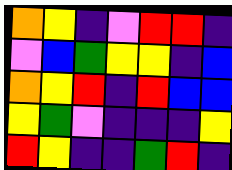[["orange", "yellow", "indigo", "violet", "red", "red", "indigo"], ["violet", "blue", "green", "yellow", "yellow", "indigo", "blue"], ["orange", "yellow", "red", "indigo", "red", "blue", "blue"], ["yellow", "green", "violet", "indigo", "indigo", "indigo", "yellow"], ["red", "yellow", "indigo", "indigo", "green", "red", "indigo"]]